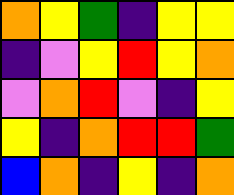[["orange", "yellow", "green", "indigo", "yellow", "yellow"], ["indigo", "violet", "yellow", "red", "yellow", "orange"], ["violet", "orange", "red", "violet", "indigo", "yellow"], ["yellow", "indigo", "orange", "red", "red", "green"], ["blue", "orange", "indigo", "yellow", "indigo", "orange"]]